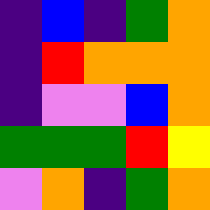[["indigo", "blue", "indigo", "green", "orange"], ["indigo", "red", "orange", "orange", "orange"], ["indigo", "violet", "violet", "blue", "orange"], ["green", "green", "green", "red", "yellow"], ["violet", "orange", "indigo", "green", "orange"]]